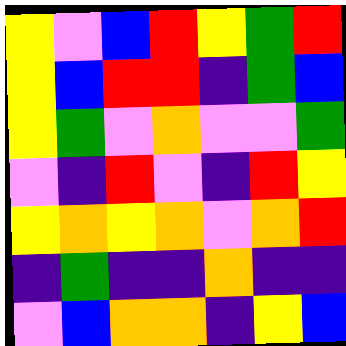[["yellow", "violet", "blue", "red", "yellow", "green", "red"], ["yellow", "blue", "red", "red", "indigo", "green", "blue"], ["yellow", "green", "violet", "orange", "violet", "violet", "green"], ["violet", "indigo", "red", "violet", "indigo", "red", "yellow"], ["yellow", "orange", "yellow", "orange", "violet", "orange", "red"], ["indigo", "green", "indigo", "indigo", "orange", "indigo", "indigo"], ["violet", "blue", "orange", "orange", "indigo", "yellow", "blue"]]